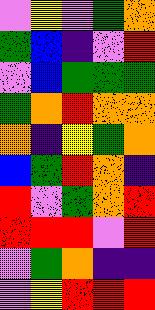[["violet", "yellow", "violet", "green", "orange"], ["green", "blue", "indigo", "violet", "red"], ["violet", "blue", "green", "green", "green"], ["green", "orange", "red", "orange", "orange"], ["orange", "indigo", "yellow", "green", "orange"], ["blue", "green", "red", "orange", "indigo"], ["red", "violet", "green", "orange", "red"], ["red", "red", "red", "violet", "red"], ["violet", "green", "orange", "indigo", "indigo"], ["violet", "yellow", "red", "red", "red"]]